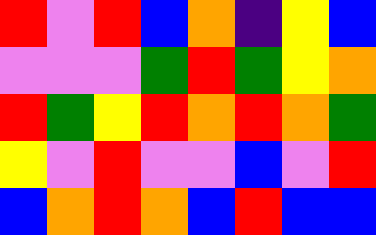[["red", "violet", "red", "blue", "orange", "indigo", "yellow", "blue"], ["violet", "violet", "violet", "green", "red", "green", "yellow", "orange"], ["red", "green", "yellow", "red", "orange", "red", "orange", "green"], ["yellow", "violet", "red", "violet", "violet", "blue", "violet", "red"], ["blue", "orange", "red", "orange", "blue", "red", "blue", "blue"]]